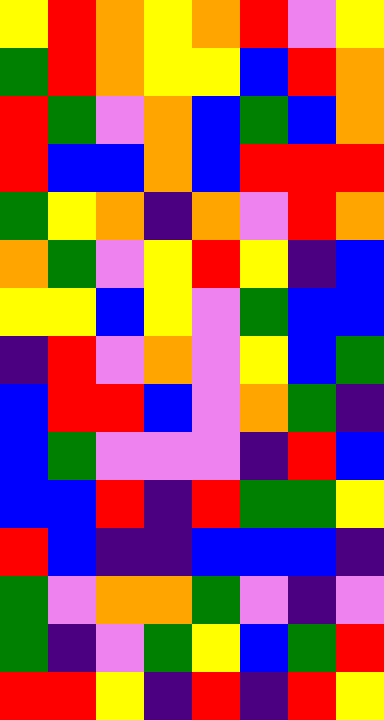[["yellow", "red", "orange", "yellow", "orange", "red", "violet", "yellow"], ["green", "red", "orange", "yellow", "yellow", "blue", "red", "orange"], ["red", "green", "violet", "orange", "blue", "green", "blue", "orange"], ["red", "blue", "blue", "orange", "blue", "red", "red", "red"], ["green", "yellow", "orange", "indigo", "orange", "violet", "red", "orange"], ["orange", "green", "violet", "yellow", "red", "yellow", "indigo", "blue"], ["yellow", "yellow", "blue", "yellow", "violet", "green", "blue", "blue"], ["indigo", "red", "violet", "orange", "violet", "yellow", "blue", "green"], ["blue", "red", "red", "blue", "violet", "orange", "green", "indigo"], ["blue", "green", "violet", "violet", "violet", "indigo", "red", "blue"], ["blue", "blue", "red", "indigo", "red", "green", "green", "yellow"], ["red", "blue", "indigo", "indigo", "blue", "blue", "blue", "indigo"], ["green", "violet", "orange", "orange", "green", "violet", "indigo", "violet"], ["green", "indigo", "violet", "green", "yellow", "blue", "green", "red"], ["red", "red", "yellow", "indigo", "red", "indigo", "red", "yellow"]]